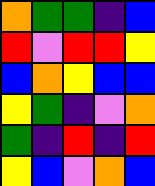[["orange", "green", "green", "indigo", "blue"], ["red", "violet", "red", "red", "yellow"], ["blue", "orange", "yellow", "blue", "blue"], ["yellow", "green", "indigo", "violet", "orange"], ["green", "indigo", "red", "indigo", "red"], ["yellow", "blue", "violet", "orange", "blue"]]